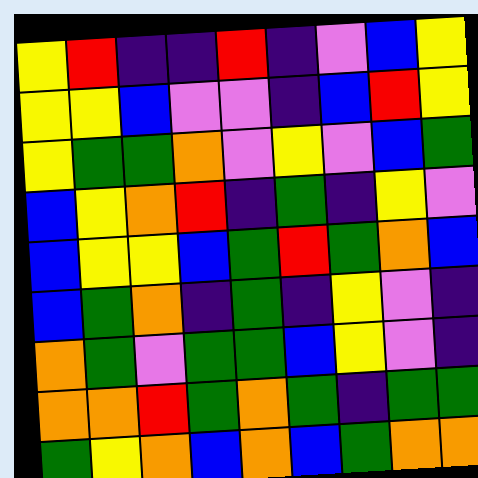[["yellow", "red", "indigo", "indigo", "red", "indigo", "violet", "blue", "yellow"], ["yellow", "yellow", "blue", "violet", "violet", "indigo", "blue", "red", "yellow"], ["yellow", "green", "green", "orange", "violet", "yellow", "violet", "blue", "green"], ["blue", "yellow", "orange", "red", "indigo", "green", "indigo", "yellow", "violet"], ["blue", "yellow", "yellow", "blue", "green", "red", "green", "orange", "blue"], ["blue", "green", "orange", "indigo", "green", "indigo", "yellow", "violet", "indigo"], ["orange", "green", "violet", "green", "green", "blue", "yellow", "violet", "indigo"], ["orange", "orange", "red", "green", "orange", "green", "indigo", "green", "green"], ["green", "yellow", "orange", "blue", "orange", "blue", "green", "orange", "orange"]]